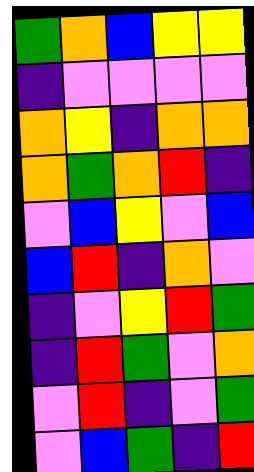[["green", "orange", "blue", "yellow", "yellow"], ["indigo", "violet", "violet", "violet", "violet"], ["orange", "yellow", "indigo", "orange", "orange"], ["orange", "green", "orange", "red", "indigo"], ["violet", "blue", "yellow", "violet", "blue"], ["blue", "red", "indigo", "orange", "violet"], ["indigo", "violet", "yellow", "red", "green"], ["indigo", "red", "green", "violet", "orange"], ["violet", "red", "indigo", "violet", "green"], ["violet", "blue", "green", "indigo", "red"]]